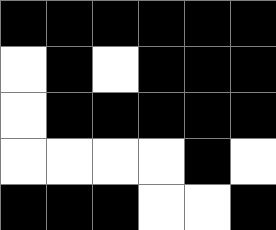[["black", "black", "black", "black", "black", "black"], ["white", "black", "white", "black", "black", "black"], ["white", "black", "black", "black", "black", "black"], ["white", "white", "white", "white", "black", "white"], ["black", "black", "black", "white", "white", "black"]]